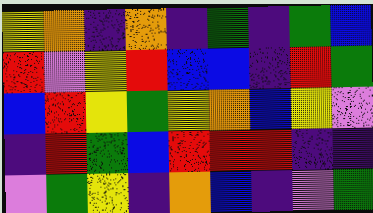[["yellow", "orange", "indigo", "orange", "indigo", "green", "indigo", "green", "blue"], ["red", "violet", "yellow", "red", "blue", "blue", "indigo", "red", "green"], ["blue", "red", "yellow", "green", "yellow", "orange", "blue", "yellow", "violet"], ["indigo", "red", "green", "blue", "red", "red", "red", "indigo", "indigo"], ["violet", "green", "yellow", "indigo", "orange", "blue", "indigo", "violet", "green"]]